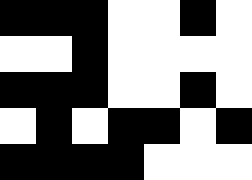[["black", "black", "black", "white", "white", "black", "white"], ["white", "white", "black", "white", "white", "white", "white"], ["black", "black", "black", "white", "white", "black", "white"], ["white", "black", "white", "black", "black", "white", "black"], ["black", "black", "black", "black", "white", "white", "white"]]